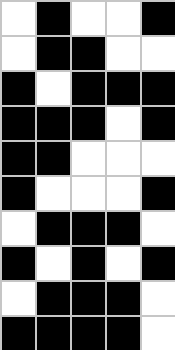[["white", "black", "white", "white", "black"], ["white", "black", "black", "white", "white"], ["black", "white", "black", "black", "black"], ["black", "black", "black", "white", "black"], ["black", "black", "white", "white", "white"], ["black", "white", "white", "white", "black"], ["white", "black", "black", "black", "white"], ["black", "white", "black", "white", "black"], ["white", "black", "black", "black", "white"], ["black", "black", "black", "black", "white"]]